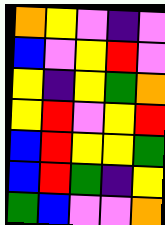[["orange", "yellow", "violet", "indigo", "violet"], ["blue", "violet", "yellow", "red", "violet"], ["yellow", "indigo", "yellow", "green", "orange"], ["yellow", "red", "violet", "yellow", "red"], ["blue", "red", "yellow", "yellow", "green"], ["blue", "red", "green", "indigo", "yellow"], ["green", "blue", "violet", "violet", "orange"]]